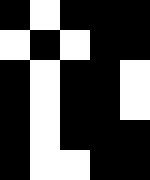[["black", "white", "black", "black", "black"], ["white", "black", "white", "black", "black"], ["black", "white", "black", "black", "white"], ["black", "white", "black", "black", "white"], ["black", "white", "black", "black", "black"], ["black", "white", "white", "black", "black"]]